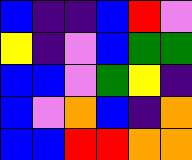[["blue", "indigo", "indigo", "blue", "red", "violet"], ["yellow", "indigo", "violet", "blue", "green", "green"], ["blue", "blue", "violet", "green", "yellow", "indigo"], ["blue", "violet", "orange", "blue", "indigo", "orange"], ["blue", "blue", "red", "red", "orange", "orange"]]